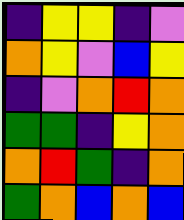[["indigo", "yellow", "yellow", "indigo", "violet"], ["orange", "yellow", "violet", "blue", "yellow"], ["indigo", "violet", "orange", "red", "orange"], ["green", "green", "indigo", "yellow", "orange"], ["orange", "red", "green", "indigo", "orange"], ["green", "orange", "blue", "orange", "blue"]]